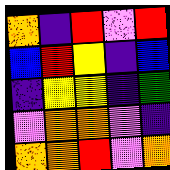[["orange", "indigo", "red", "violet", "red"], ["blue", "red", "yellow", "indigo", "blue"], ["indigo", "yellow", "yellow", "indigo", "green"], ["violet", "orange", "orange", "violet", "indigo"], ["orange", "orange", "red", "violet", "orange"]]